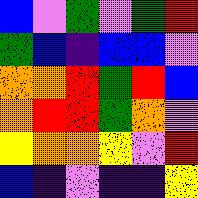[["blue", "violet", "green", "violet", "green", "red"], ["green", "blue", "indigo", "blue", "blue", "violet"], ["orange", "orange", "red", "green", "red", "blue"], ["orange", "red", "red", "green", "orange", "violet"], ["yellow", "orange", "orange", "yellow", "violet", "red"], ["blue", "indigo", "violet", "indigo", "indigo", "yellow"]]